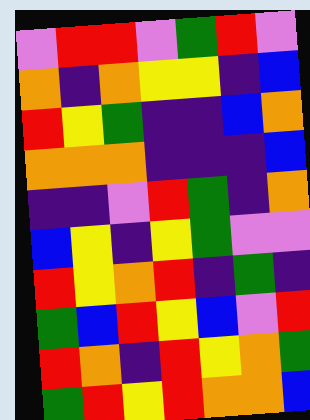[["violet", "red", "red", "violet", "green", "red", "violet"], ["orange", "indigo", "orange", "yellow", "yellow", "indigo", "blue"], ["red", "yellow", "green", "indigo", "indigo", "blue", "orange"], ["orange", "orange", "orange", "indigo", "indigo", "indigo", "blue"], ["indigo", "indigo", "violet", "red", "green", "indigo", "orange"], ["blue", "yellow", "indigo", "yellow", "green", "violet", "violet"], ["red", "yellow", "orange", "red", "indigo", "green", "indigo"], ["green", "blue", "red", "yellow", "blue", "violet", "red"], ["red", "orange", "indigo", "red", "yellow", "orange", "green"], ["green", "red", "yellow", "red", "orange", "orange", "blue"]]